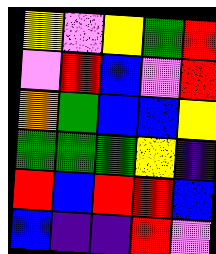[["yellow", "violet", "yellow", "green", "red"], ["violet", "red", "blue", "violet", "red"], ["orange", "green", "blue", "blue", "yellow"], ["green", "green", "green", "yellow", "indigo"], ["red", "blue", "red", "red", "blue"], ["blue", "indigo", "indigo", "red", "violet"]]